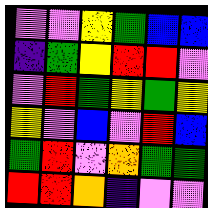[["violet", "violet", "yellow", "green", "blue", "blue"], ["indigo", "green", "yellow", "red", "red", "violet"], ["violet", "red", "green", "yellow", "green", "yellow"], ["yellow", "violet", "blue", "violet", "red", "blue"], ["green", "red", "violet", "orange", "green", "green"], ["red", "red", "orange", "indigo", "violet", "violet"]]